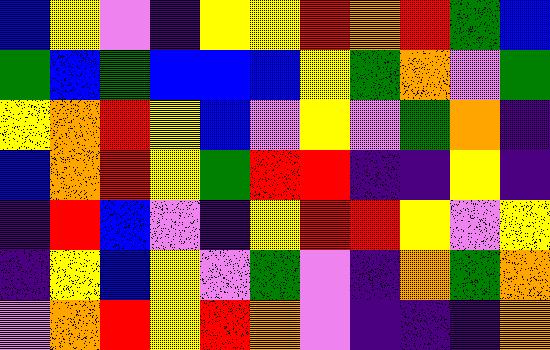[["blue", "yellow", "violet", "indigo", "yellow", "yellow", "red", "orange", "red", "green", "blue"], ["green", "blue", "green", "blue", "blue", "blue", "yellow", "green", "orange", "violet", "green"], ["yellow", "orange", "red", "yellow", "blue", "violet", "yellow", "violet", "green", "orange", "indigo"], ["blue", "orange", "red", "yellow", "green", "red", "red", "indigo", "indigo", "yellow", "indigo"], ["indigo", "red", "blue", "violet", "indigo", "yellow", "red", "red", "yellow", "violet", "yellow"], ["indigo", "yellow", "blue", "yellow", "violet", "green", "violet", "indigo", "orange", "green", "orange"], ["violet", "orange", "red", "yellow", "red", "orange", "violet", "indigo", "indigo", "indigo", "orange"]]